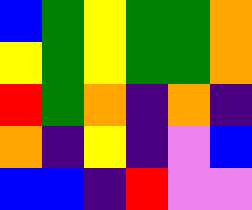[["blue", "green", "yellow", "green", "green", "orange"], ["yellow", "green", "yellow", "green", "green", "orange"], ["red", "green", "orange", "indigo", "orange", "indigo"], ["orange", "indigo", "yellow", "indigo", "violet", "blue"], ["blue", "blue", "indigo", "red", "violet", "violet"]]